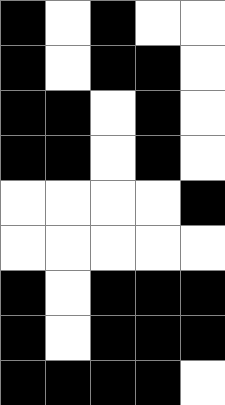[["black", "white", "black", "white", "white"], ["black", "white", "black", "black", "white"], ["black", "black", "white", "black", "white"], ["black", "black", "white", "black", "white"], ["white", "white", "white", "white", "black"], ["white", "white", "white", "white", "white"], ["black", "white", "black", "black", "black"], ["black", "white", "black", "black", "black"], ["black", "black", "black", "black", "white"]]